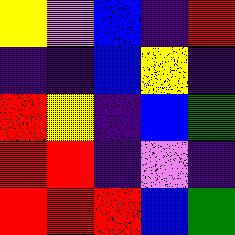[["yellow", "violet", "blue", "indigo", "red"], ["indigo", "indigo", "blue", "yellow", "indigo"], ["red", "yellow", "indigo", "blue", "green"], ["red", "red", "indigo", "violet", "indigo"], ["red", "red", "red", "blue", "green"]]